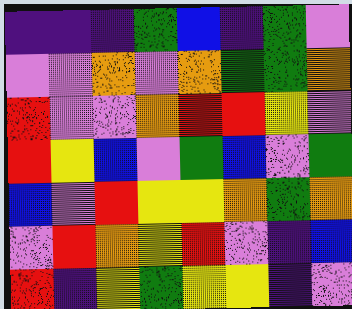[["indigo", "indigo", "indigo", "green", "blue", "indigo", "green", "violet"], ["violet", "violet", "orange", "violet", "orange", "green", "green", "orange"], ["red", "violet", "violet", "orange", "red", "red", "yellow", "violet"], ["red", "yellow", "blue", "violet", "green", "blue", "violet", "green"], ["blue", "violet", "red", "yellow", "yellow", "orange", "green", "orange"], ["violet", "red", "orange", "yellow", "red", "violet", "indigo", "blue"], ["red", "indigo", "yellow", "green", "yellow", "yellow", "indigo", "violet"]]